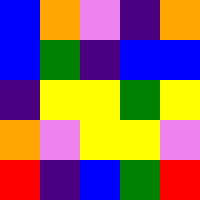[["blue", "orange", "violet", "indigo", "orange"], ["blue", "green", "indigo", "blue", "blue"], ["indigo", "yellow", "yellow", "green", "yellow"], ["orange", "violet", "yellow", "yellow", "violet"], ["red", "indigo", "blue", "green", "red"]]